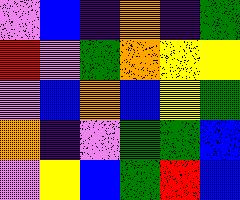[["violet", "blue", "indigo", "orange", "indigo", "green"], ["red", "violet", "green", "orange", "yellow", "yellow"], ["violet", "blue", "orange", "blue", "yellow", "green"], ["orange", "indigo", "violet", "green", "green", "blue"], ["violet", "yellow", "blue", "green", "red", "blue"]]